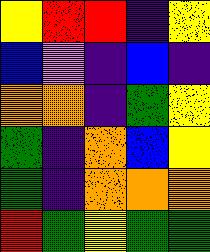[["yellow", "red", "red", "indigo", "yellow"], ["blue", "violet", "indigo", "blue", "indigo"], ["orange", "orange", "indigo", "green", "yellow"], ["green", "indigo", "orange", "blue", "yellow"], ["green", "indigo", "orange", "orange", "orange"], ["red", "green", "yellow", "green", "green"]]